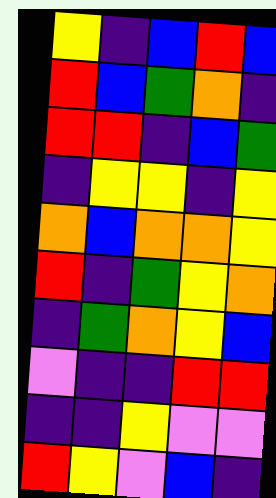[["yellow", "indigo", "blue", "red", "blue"], ["red", "blue", "green", "orange", "indigo"], ["red", "red", "indigo", "blue", "green"], ["indigo", "yellow", "yellow", "indigo", "yellow"], ["orange", "blue", "orange", "orange", "yellow"], ["red", "indigo", "green", "yellow", "orange"], ["indigo", "green", "orange", "yellow", "blue"], ["violet", "indigo", "indigo", "red", "red"], ["indigo", "indigo", "yellow", "violet", "violet"], ["red", "yellow", "violet", "blue", "indigo"]]